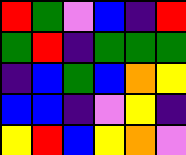[["red", "green", "violet", "blue", "indigo", "red"], ["green", "red", "indigo", "green", "green", "green"], ["indigo", "blue", "green", "blue", "orange", "yellow"], ["blue", "blue", "indigo", "violet", "yellow", "indigo"], ["yellow", "red", "blue", "yellow", "orange", "violet"]]